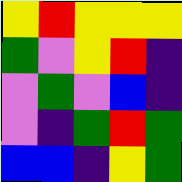[["yellow", "red", "yellow", "yellow", "yellow"], ["green", "violet", "yellow", "red", "indigo"], ["violet", "green", "violet", "blue", "indigo"], ["violet", "indigo", "green", "red", "green"], ["blue", "blue", "indigo", "yellow", "green"]]